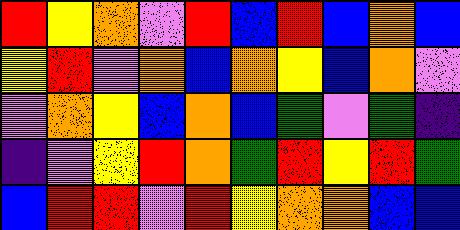[["red", "yellow", "orange", "violet", "red", "blue", "red", "blue", "orange", "blue"], ["yellow", "red", "violet", "orange", "blue", "orange", "yellow", "blue", "orange", "violet"], ["violet", "orange", "yellow", "blue", "orange", "blue", "green", "violet", "green", "indigo"], ["indigo", "violet", "yellow", "red", "orange", "green", "red", "yellow", "red", "green"], ["blue", "red", "red", "violet", "red", "yellow", "orange", "orange", "blue", "blue"]]